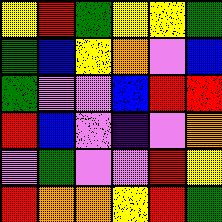[["yellow", "red", "green", "yellow", "yellow", "green"], ["green", "blue", "yellow", "orange", "violet", "blue"], ["green", "violet", "violet", "blue", "red", "red"], ["red", "blue", "violet", "indigo", "violet", "orange"], ["violet", "green", "violet", "violet", "red", "yellow"], ["red", "orange", "orange", "yellow", "red", "green"]]